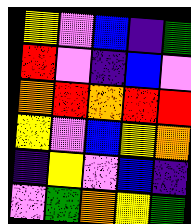[["yellow", "violet", "blue", "indigo", "green"], ["red", "violet", "indigo", "blue", "violet"], ["orange", "red", "orange", "red", "red"], ["yellow", "violet", "blue", "yellow", "orange"], ["indigo", "yellow", "violet", "blue", "indigo"], ["violet", "green", "orange", "yellow", "green"]]